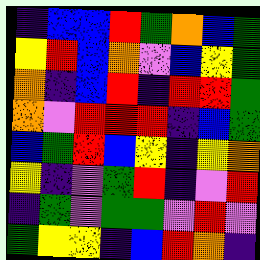[["indigo", "blue", "blue", "red", "green", "orange", "blue", "green"], ["yellow", "red", "blue", "orange", "violet", "blue", "yellow", "green"], ["orange", "indigo", "blue", "red", "indigo", "red", "red", "green"], ["orange", "violet", "red", "red", "red", "indigo", "blue", "green"], ["blue", "green", "red", "blue", "yellow", "indigo", "yellow", "orange"], ["yellow", "indigo", "violet", "green", "red", "indigo", "violet", "red"], ["indigo", "green", "violet", "green", "green", "violet", "red", "violet"], ["green", "yellow", "yellow", "indigo", "blue", "red", "orange", "indigo"]]